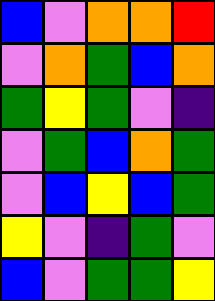[["blue", "violet", "orange", "orange", "red"], ["violet", "orange", "green", "blue", "orange"], ["green", "yellow", "green", "violet", "indigo"], ["violet", "green", "blue", "orange", "green"], ["violet", "blue", "yellow", "blue", "green"], ["yellow", "violet", "indigo", "green", "violet"], ["blue", "violet", "green", "green", "yellow"]]